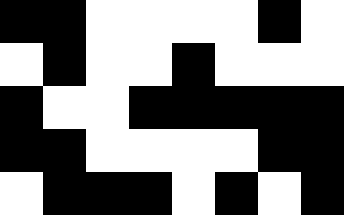[["black", "black", "white", "white", "white", "white", "black", "white"], ["white", "black", "white", "white", "black", "white", "white", "white"], ["black", "white", "white", "black", "black", "black", "black", "black"], ["black", "black", "white", "white", "white", "white", "black", "black"], ["white", "black", "black", "black", "white", "black", "white", "black"]]